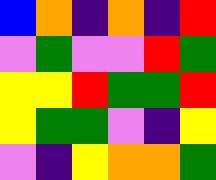[["blue", "orange", "indigo", "orange", "indigo", "red"], ["violet", "green", "violet", "violet", "red", "green"], ["yellow", "yellow", "red", "green", "green", "red"], ["yellow", "green", "green", "violet", "indigo", "yellow"], ["violet", "indigo", "yellow", "orange", "orange", "green"]]